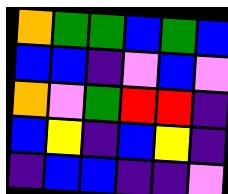[["orange", "green", "green", "blue", "green", "blue"], ["blue", "blue", "indigo", "violet", "blue", "violet"], ["orange", "violet", "green", "red", "red", "indigo"], ["blue", "yellow", "indigo", "blue", "yellow", "indigo"], ["indigo", "blue", "blue", "indigo", "indigo", "violet"]]